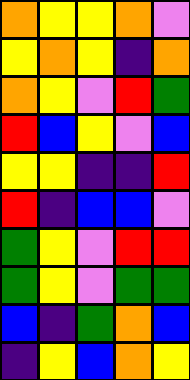[["orange", "yellow", "yellow", "orange", "violet"], ["yellow", "orange", "yellow", "indigo", "orange"], ["orange", "yellow", "violet", "red", "green"], ["red", "blue", "yellow", "violet", "blue"], ["yellow", "yellow", "indigo", "indigo", "red"], ["red", "indigo", "blue", "blue", "violet"], ["green", "yellow", "violet", "red", "red"], ["green", "yellow", "violet", "green", "green"], ["blue", "indigo", "green", "orange", "blue"], ["indigo", "yellow", "blue", "orange", "yellow"]]